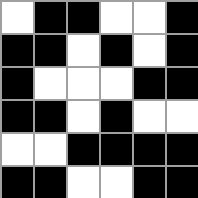[["white", "black", "black", "white", "white", "black"], ["black", "black", "white", "black", "white", "black"], ["black", "white", "white", "white", "black", "black"], ["black", "black", "white", "black", "white", "white"], ["white", "white", "black", "black", "black", "black"], ["black", "black", "white", "white", "black", "black"]]